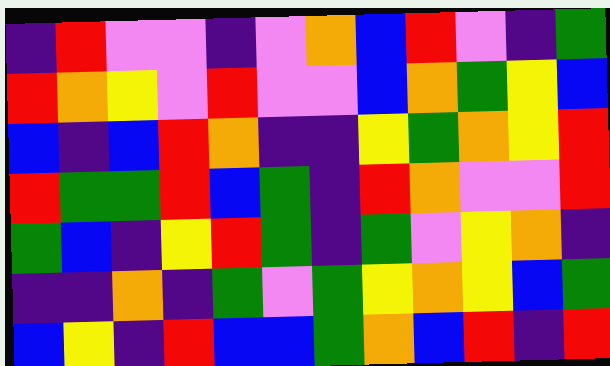[["indigo", "red", "violet", "violet", "indigo", "violet", "orange", "blue", "red", "violet", "indigo", "green"], ["red", "orange", "yellow", "violet", "red", "violet", "violet", "blue", "orange", "green", "yellow", "blue"], ["blue", "indigo", "blue", "red", "orange", "indigo", "indigo", "yellow", "green", "orange", "yellow", "red"], ["red", "green", "green", "red", "blue", "green", "indigo", "red", "orange", "violet", "violet", "red"], ["green", "blue", "indigo", "yellow", "red", "green", "indigo", "green", "violet", "yellow", "orange", "indigo"], ["indigo", "indigo", "orange", "indigo", "green", "violet", "green", "yellow", "orange", "yellow", "blue", "green"], ["blue", "yellow", "indigo", "red", "blue", "blue", "green", "orange", "blue", "red", "indigo", "red"]]